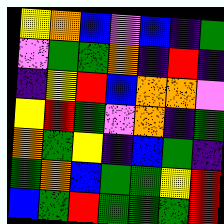[["yellow", "orange", "blue", "violet", "blue", "indigo", "green"], ["violet", "green", "green", "orange", "indigo", "red", "indigo"], ["indigo", "yellow", "red", "blue", "orange", "orange", "violet"], ["yellow", "red", "green", "violet", "orange", "indigo", "green"], ["orange", "green", "yellow", "indigo", "blue", "green", "indigo"], ["green", "orange", "blue", "green", "green", "yellow", "red"], ["blue", "green", "red", "green", "green", "green", "red"]]